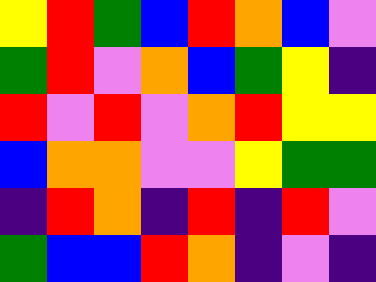[["yellow", "red", "green", "blue", "red", "orange", "blue", "violet"], ["green", "red", "violet", "orange", "blue", "green", "yellow", "indigo"], ["red", "violet", "red", "violet", "orange", "red", "yellow", "yellow"], ["blue", "orange", "orange", "violet", "violet", "yellow", "green", "green"], ["indigo", "red", "orange", "indigo", "red", "indigo", "red", "violet"], ["green", "blue", "blue", "red", "orange", "indigo", "violet", "indigo"]]